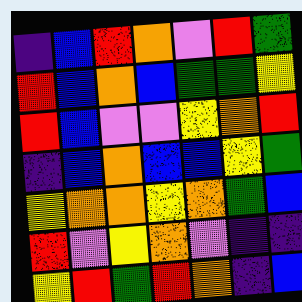[["indigo", "blue", "red", "orange", "violet", "red", "green"], ["red", "blue", "orange", "blue", "green", "green", "yellow"], ["red", "blue", "violet", "violet", "yellow", "orange", "red"], ["indigo", "blue", "orange", "blue", "blue", "yellow", "green"], ["yellow", "orange", "orange", "yellow", "orange", "green", "blue"], ["red", "violet", "yellow", "orange", "violet", "indigo", "indigo"], ["yellow", "red", "green", "red", "orange", "indigo", "blue"]]